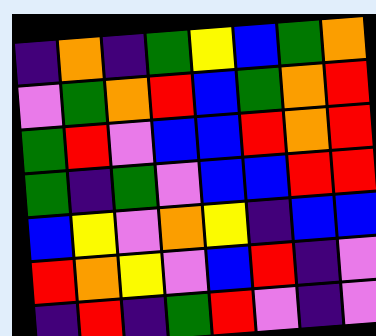[["indigo", "orange", "indigo", "green", "yellow", "blue", "green", "orange"], ["violet", "green", "orange", "red", "blue", "green", "orange", "red"], ["green", "red", "violet", "blue", "blue", "red", "orange", "red"], ["green", "indigo", "green", "violet", "blue", "blue", "red", "red"], ["blue", "yellow", "violet", "orange", "yellow", "indigo", "blue", "blue"], ["red", "orange", "yellow", "violet", "blue", "red", "indigo", "violet"], ["indigo", "red", "indigo", "green", "red", "violet", "indigo", "violet"]]